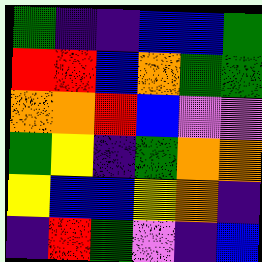[["green", "indigo", "indigo", "blue", "blue", "green"], ["red", "red", "blue", "orange", "green", "green"], ["orange", "orange", "red", "blue", "violet", "violet"], ["green", "yellow", "indigo", "green", "orange", "orange"], ["yellow", "blue", "blue", "yellow", "orange", "indigo"], ["indigo", "red", "green", "violet", "indigo", "blue"]]